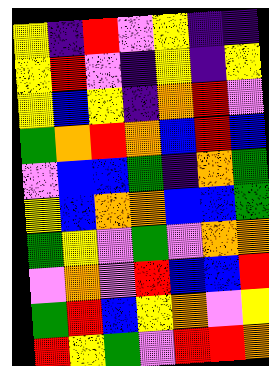[["yellow", "indigo", "red", "violet", "yellow", "indigo", "indigo"], ["yellow", "red", "violet", "indigo", "yellow", "indigo", "yellow"], ["yellow", "blue", "yellow", "indigo", "orange", "red", "violet"], ["green", "orange", "red", "orange", "blue", "red", "blue"], ["violet", "blue", "blue", "green", "indigo", "orange", "green"], ["yellow", "blue", "orange", "orange", "blue", "blue", "green"], ["green", "yellow", "violet", "green", "violet", "orange", "orange"], ["violet", "orange", "violet", "red", "blue", "blue", "red"], ["green", "red", "blue", "yellow", "orange", "violet", "yellow"], ["red", "yellow", "green", "violet", "red", "red", "orange"]]